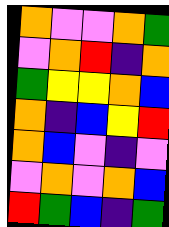[["orange", "violet", "violet", "orange", "green"], ["violet", "orange", "red", "indigo", "orange"], ["green", "yellow", "yellow", "orange", "blue"], ["orange", "indigo", "blue", "yellow", "red"], ["orange", "blue", "violet", "indigo", "violet"], ["violet", "orange", "violet", "orange", "blue"], ["red", "green", "blue", "indigo", "green"]]